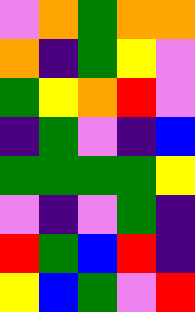[["violet", "orange", "green", "orange", "orange"], ["orange", "indigo", "green", "yellow", "violet"], ["green", "yellow", "orange", "red", "violet"], ["indigo", "green", "violet", "indigo", "blue"], ["green", "green", "green", "green", "yellow"], ["violet", "indigo", "violet", "green", "indigo"], ["red", "green", "blue", "red", "indigo"], ["yellow", "blue", "green", "violet", "red"]]